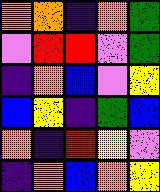[["orange", "orange", "indigo", "orange", "green"], ["violet", "red", "red", "violet", "green"], ["indigo", "orange", "blue", "violet", "yellow"], ["blue", "yellow", "indigo", "green", "blue"], ["orange", "indigo", "red", "yellow", "violet"], ["indigo", "orange", "blue", "orange", "yellow"]]